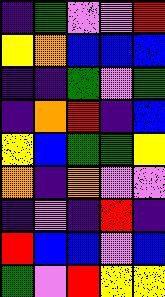[["indigo", "green", "violet", "violet", "red"], ["yellow", "orange", "blue", "blue", "blue"], ["indigo", "indigo", "green", "violet", "green"], ["indigo", "orange", "red", "indigo", "blue"], ["yellow", "blue", "green", "green", "yellow"], ["orange", "indigo", "orange", "violet", "violet"], ["indigo", "violet", "indigo", "red", "indigo"], ["red", "blue", "blue", "violet", "blue"], ["green", "violet", "red", "yellow", "yellow"]]